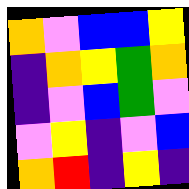[["orange", "violet", "blue", "blue", "yellow"], ["indigo", "orange", "yellow", "green", "orange"], ["indigo", "violet", "blue", "green", "violet"], ["violet", "yellow", "indigo", "violet", "blue"], ["orange", "red", "indigo", "yellow", "indigo"]]